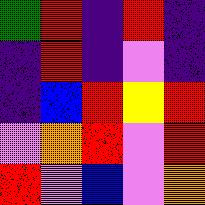[["green", "red", "indigo", "red", "indigo"], ["indigo", "red", "indigo", "violet", "indigo"], ["indigo", "blue", "red", "yellow", "red"], ["violet", "orange", "red", "violet", "red"], ["red", "violet", "blue", "violet", "orange"]]